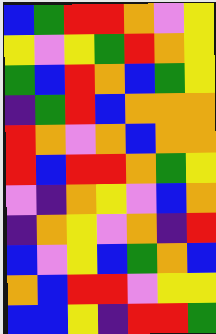[["blue", "green", "red", "red", "orange", "violet", "yellow"], ["yellow", "violet", "yellow", "green", "red", "orange", "yellow"], ["green", "blue", "red", "orange", "blue", "green", "yellow"], ["indigo", "green", "red", "blue", "orange", "orange", "orange"], ["red", "orange", "violet", "orange", "blue", "orange", "orange"], ["red", "blue", "red", "red", "orange", "green", "yellow"], ["violet", "indigo", "orange", "yellow", "violet", "blue", "orange"], ["indigo", "orange", "yellow", "violet", "orange", "indigo", "red"], ["blue", "violet", "yellow", "blue", "green", "orange", "blue"], ["orange", "blue", "red", "red", "violet", "yellow", "yellow"], ["blue", "blue", "yellow", "indigo", "red", "red", "green"]]